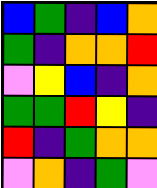[["blue", "green", "indigo", "blue", "orange"], ["green", "indigo", "orange", "orange", "red"], ["violet", "yellow", "blue", "indigo", "orange"], ["green", "green", "red", "yellow", "indigo"], ["red", "indigo", "green", "orange", "orange"], ["violet", "orange", "indigo", "green", "violet"]]